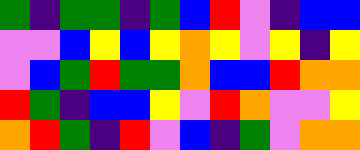[["green", "indigo", "green", "green", "indigo", "green", "blue", "red", "violet", "indigo", "blue", "blue"], ["violet", "violet", "blue", "yellow", "blue", "yellow", "orange", "yellow", "violet", "yellow", "indigo", "yellow"], ["violet", "blue", "green", "red", "green", "green", "orange", "blue", "blue", "red", "orange", "orange"], ["red", "green", "indigo", "blue", "blue", "yellow", "violet", "red", "orange", "violet", "violet", "yellow"], ["orange", "red", "green", "indigo", "red", "violet", "blue", "indigo", "green", "violet", "orange", "orange"]]